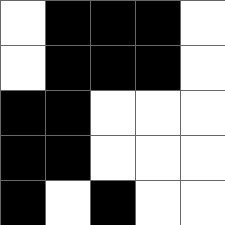[["white", "black", "black", "black", "white"], ["white", "black", "black", "black", "white"], ["black", "black", "white", "white", "white"], ["black", "black", "white", "white", "white"], ["black", "white", "black", "white", "white"]]